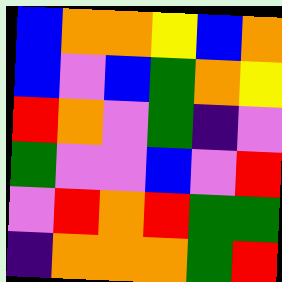[["blue", "orange", "orange", "yellow", "blue", "orange"], ["blue", "violet", "blue", "green", "orange", "yellow"], ["red", "orange", "violet", "green", "indigo", "violet"], ["green", "violet", "violet", "blue", "violet", "red"], ["violet", "red", "orange", "red", "green", "green"], ["indigo", "orange", "orange", "orange", "green", "red"]]